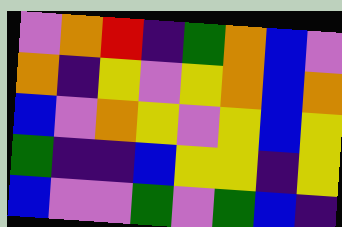[["violet", "orange", "red", "indigo", "green", "orange", "blue", "violet"], ["orange", "indigo", "yellow", "violet", "yellow", "orange", "blue", "orange"], ["blue", "violet", "orange", "yellow", "violet", "yellow", "blue", "yellow"], ["green", "indigo", "indigo", "blue", "yellow", "yellow", "indigo", "yellow"], ["blue", "violet", "violet", "green", "violet", "green", "blue", "indigo"]]